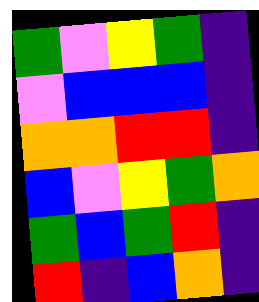[["green", "violet", "yellow", "green", "indigo"], ["violet", "blue", "blue", "blue", "indigo"], ["orange", "orange", "red", "red", "indigo"], ["blue", "violet", "yellow", "green", "orange"], ["green", "blue", "green", "red", "indigo"], ["red", "indigo", "blue", "orange", "indigo"]]